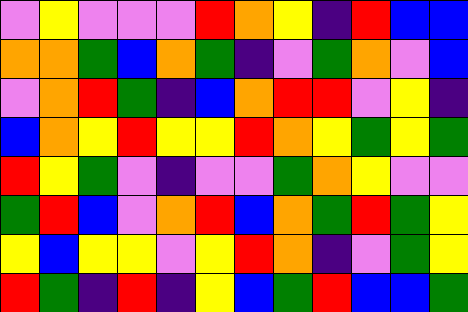[["violet", "yellow", "violet", "violet", "violet", "red", "orange", "yellow", "indigo", "red", "blue", "blue"], ["orange", "orange", "green", "blue", "orange", "green", "indigo", "violet", "green", "orange", "violet", "blue"], ["violet", "orange", "red", "green", "indigo", "blue", "orange", "red", "red", "violet", "yellow", "indigo"], ["blue", "orange", "yellow", "red", "yellow", "yellow", "red", "orange", "yellow", "green", "yellow", "green"], ["red", "yellow", "green", "violet", "indigo", "violet", "violet", "green", "orange", "yellow", "violet", "violet"], ["green", "red", "blue", "violet", "orange", "red", "blue", "orange", "green", "red", "green", "yellow"], ["yellow", "blue", "yellow", "yellow", "violet", "yellow", "red", "orange", "indigo", "violet", "green", "yellow"], ["red", "green", "indigo", "red", "indigo", "yellow", "blue", "green", "red", "blue", "blue", "green"]]